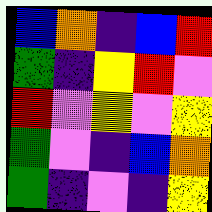[["blue", "orange", "indigo", "blue", "red"], ["green", "indigo", "yellow", "red", "violet"], ["red", "violet", "yellow", "violet", "yellow"], ["green", "violet", "indigo", "blue", "orange"], ["green", "indigo", "violet", "indigo", "yellow"]]